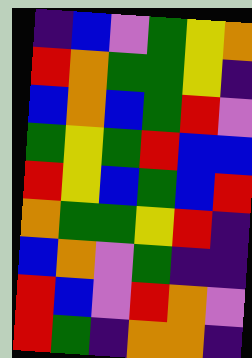[["indigo", "blue", "violet", "green", "yellow", "orange"], ["red", "orange", "green", "green", "yellow", "indigo"], ["blue", "orange", "blue", "green", "red", "violet"], ["green", "yellow", "green", "red", "blue", "blue"], ["red", "yellow", "blue", "green", "blue", "red"], ["orange", "green", "green", "yellow", "red", "indigo"], ["blue", "orange", "violet", "green", "indigo", "indigo"], ["red", "blue", "violet", "red", "orange", "violet"], ["red", "green", "indigo", "orange", "orange", "indigo"]]